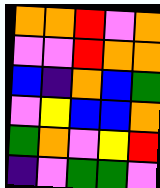[["orange", "orange", "red", "violet", "orange"], ["violet", "violet", "red", "orange", "orange"], ["blue", "indigo", "orange", "blue", "green"], ["violet", "yellow", "blue", "blue", "orange"], ["green", "orange", "violet", "yellow", "red"], ["indigo", "violet", "green", "green", "violet"]]